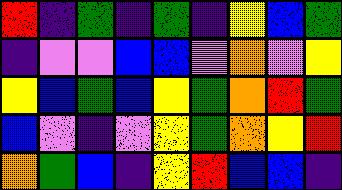[["red", "indigo", "green", "indigo", "green", "indigo", "yellow", "blue", "green"], ["indigo", "violet", "violet", "blue", "blue", "violet", "orange", "violet", "yellow"], ["yellow", "blue", "green", "blue", "yellow", "green", "orange", "red", "green"], ["blue", "violet", "indigo", "violet", "yellow", "green", "orange", "yellow", "red"], ["orange", "green", "blue", "indigo", "yellow", "red", "blue", "blue", "indigo"]]